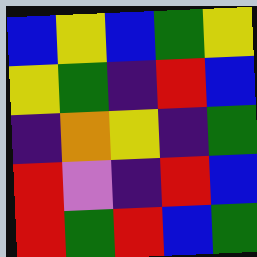[["blue", "yellow", "blue", "green", "yellow"], ["yellow", "green", "indigo", "red", "blue"], ["indigo", "orange", "yellow", "indigo", "green"], ["red", "violet", "indigo", "red", "blue"], ["red", "green", "red", "blue", "green"]]